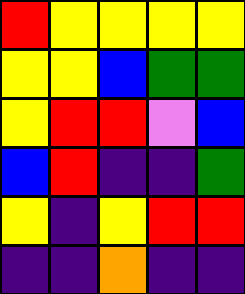[["red", "yellow", "yellow", "yellow", "yellow"], ["yellow", "yellow", "blue", "green", "green"], ["yellow", "red", "red", "violet", "blue"], ["blue", "red", "indigo", "indigo", "green"], ["yellow", "indigo", "yellow", "red", "red"], ["indigo", "indigo", "orange", "indigo", "indigo"]]